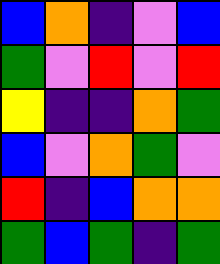[["blue", "orange", "indigo", "violet", "blue"], ["green", "violet", "red", "violet", "red"], ["yellow", "indigo", "indigo", "orange", "green"], ["blue", "violet", "orange", "green", "violet"], ["red", "indigo", "blue", "orange", "orange"], ["green", "blue", "green", "indigo", "green"]]